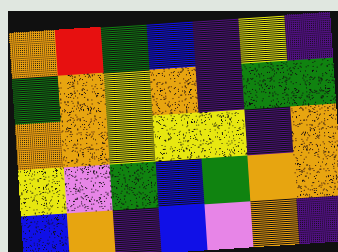[["orange", "red", "green", "blue", "indigo", "yellow", "indigo"], ["green", "orange", "yellow", "orange", "indigo", "green", "green"], ["orange", "orange", "yellow", "yellow", "yellow", "indigo", "orange"], ["yellow", "violet", "green", "blue", "green", "orange", "orange"], ["blue", "orange", "indigo", "blue", "violet", "orange", "indigo"]]